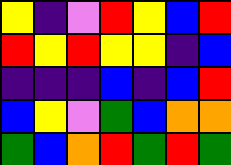[["yellow", "indigo", "violet", "red", "yellow", "blue", "red"], ["red", "yellow", "red", "yellow", "yellow", "indigo", "blue"], ["indigo", "indigo", "indigo", "blue", "indigo", "blue", "red"], ["blue", "yellow", "violet", "green", "blue", "orange", "orange"], ["green", "blue", "orange", "red", "green", "red", "green"]]